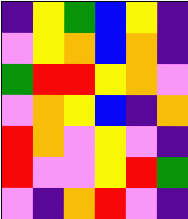[["indigo", "yellow", "green", "blue", "yellow", "indigo"], ["violet", "yellow", "orange", "blue", "orange", "indigo"], ["green", "red", "red", "yellow", "orange", "violet"], ["violet", "orange", "yellow", "blue", "indigo", "orange"], ["red", "orange", "violet", "yellow", "violet", "indigo"], ["red", "violet", "violet", "yellow", "red", "green"], ["violet", "indigo", "orange", "red", "violet", "indigo"]]